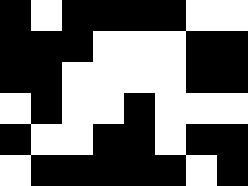[["black", "white", "black", "black", "black", "black", "white", "white"], ["black", "black", "black", "white", "white", "white", "black", "black"], ["black", "black", "white", "white", "white", "white", "black", "black"], ["white", "black", "white", "white", "black", "white", "white", "white"], ["black", "white", "white", "black", "black", "white", "black", "black"], ["white", "black", "black", "black", "black", "black", "white", "black"]]